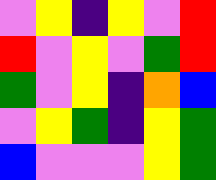[["violet", "yellow", "indigo", "yellow", "violet", "red"], ["red", "violet", "yellow", "violet", "green", "red"], ["green", "violet", "yellow", "indigo", "orange", "blue"], ["violet", "yellow", "green", "indigo", "yellow", "green"], ["blue", "violet", "violet", "violet", "yellow", "green"]]